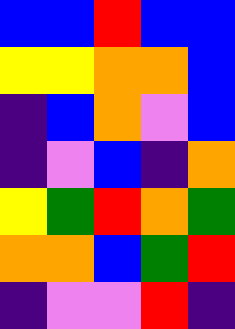[["blue", "blue", "red", "blue", "blue"], ["yellow", "yellow", "orange", "orange", "blue"], ["indigo", "blue", "orange", "violet", "blue"], ["indigo", "violet", "blue", "indigo", "orange"], ["yellow", "green", "red", "orange", "green"], ["orange", "orange", "blue", "green", "red"], ["indigo", "violet", "violet", "red", "indigo"]]